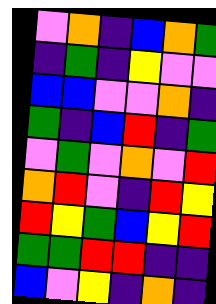[["violet", "orange", "indigo", "blue", "orange", "green"], ["indigo", "green", "indigo", "yellow", "violet", "violet"], ["blue", "blue", "violet", "violet", "orange", "indigo"], ["green", "indigo", "blue", "red", "indigo", "green"], ["violet", "green", "violet", "orange", "violet", "red"], ["orange", "red", "violet", "indigo", "red", "yellow"], ["red", "yellow", "green", "blue", "yellow", "red"], ["green", "green", "red", "red", "indigo", "indigo"], ["blue", "violet", "yellow", "indigo", "orange", "indigo"]]